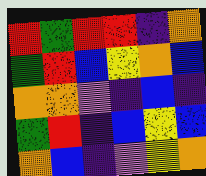[["red", "green", "red", "red", "indigo", "orange"], ["green", "red", "blue", "yellow", "orange", "blue"], ["orange", "orange", "violet", "indigo", "blue", "indigo"], ["green", "red", "indigo", "blue", "yellow", "blue"], ["orange", "blue", "indigo", "violet", "yellow", "orange"]]